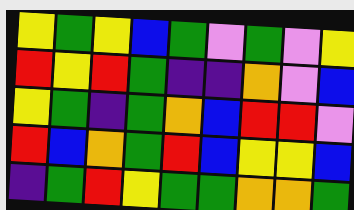[["yellow", "green", "yellow", "blue", "green", "violet", "green", "violet", "yellow"], ["red", "yellow", "red", "green", "indigo", "indigo", "orange", "violet", "blue"], ["yellow", "green", "indigo", "green", "orange", "blue", "red", "red", "violet"], ["red", "blue", "orange", "green", "red", "blue", "yellow", "yellow", "blue"], ["indigo", "green", "red", "yellow", "green", "green", "orange", "orange", "green"]]